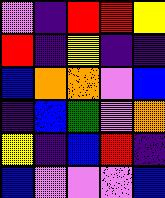[["violet", "indigo", "red", "red", "yellow"], ["red", "indigo", "yellow", "indigo", "indigo"], ["blue", "orange", "orange", "violet", "blue"], ["indigo", "blue", "green", "violet", "orange"], ["yellow", "indigo", "blue", "red", "indigo"], ["blue", "violet", "violet", "violet", "blue"]]